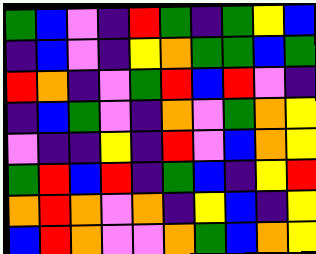[["green", "blue", "violet", "indigo", "red", "green", "indigo", "green", "yellow", "blue"], ["indigo", "blue", "violet", "indigo", "yellow", "orange", "green", "green", "blue", "green"], ["red", "orange", "indigo", "violet", "green", "red", "blue", "red", "violet", "indigo"], ["indigo", "blue", "green", "violet", "indigo", "orange", "violet", "green", "orange", "yellow"], ["violet", "indigo", "indigo", "yellow", "indigo", "red", "violet", "blue", "orange", "yellow"], ["green", "red", "blue", "red", "indigo", "green", "blue", "indigo", "yellow", "red"], ["orange", "red", "orange", "violet", "orange", "indigo", "yellow", "blue", "indigo", "yellow"], ["blue", "red", "orange", "violet", "violet", "orange", "green", "blue", "orange", "yellow"]]